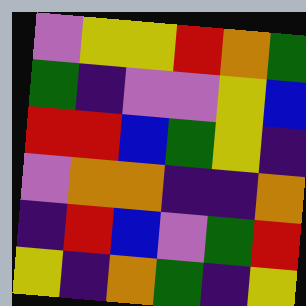[["violet", "yellow", "yellow", "red", "orange", "green"], ["green", "indigo", "violet", "violet", "yellow", "blue"], ["red", "red", "blue", "green", "yellow", "indigo"], ["violet", "orange", "orange", "indigo", "indigo", "orange"], ["indigo", "red", "blue", "violet", "green", "red"], ["yellow", "indigo", "orange", "green", "indigo", "yellow"]]